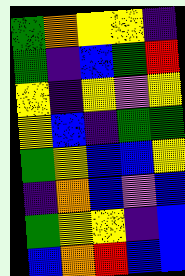[["green", "orange", "yellow", "yellow", "indigo"], ["green", "indigo", "blue", "green", "red"], ["yellow", "indigo", "yellow", "violet", "yellow"], ["yellow", "blue", "indigo", "green", "green"], ["green", "yellow", "blue", "blue", "yellow"], ["indigo", "orange", "blue", "violet", "blue"], ["green", "yellow", "yellow", "indigo", "blue"], ["blue", "orange", "red", "blue", "blue"]]